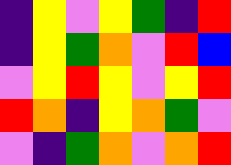[["indigo", "yellow", "violet", "yellow", "green", "indigo", "red"], ["indigo", "yellow", "green", "orange", "violet", "red", "blue"], ["violet", "yellow", "red", "yellow", "violet", "yellow", "red"], ["red", "orange", "indigo", "yellow", "orange", "green", "violet"], ["violet", "indigo", "green", "orange", "violet", "orange", "red"]]